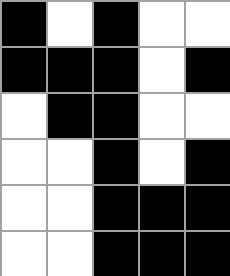[["black", "white", "black", "white", "white"], ["black", "black", "black", "white", "black"], ["white", "black", "black", "white", "white"], ["white", "white", "black", "white", "black"], ["white", "white", "black", "black", "black"], ["white", "white", "black", "black", "black"]]